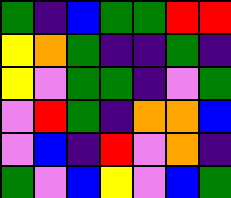[["green", "indigo", "blue", "green", "green", "red", "red"], ["yellow", "orange", "green", "indigo", "indigo", "green", "indigo"], ["yellow", "violet", "green", "green", "indigo", "violet", "green"], ["violet", "red", "green", "indigo", "orange", "orange", "blue"], ["violet", "blue", "indigo", "red", "violet", "orange", "indigo"], ["green", "violet", "blue", "yellow", "violet", "blue", "green"]]